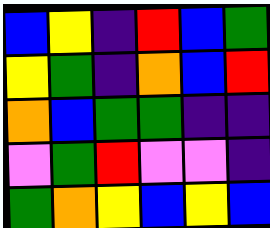[["blue", "yellow", "indigo", "red", "blue", "green"], ["yellow", "green", "indigo", "orange", "blue", "red"], ["orange", "blue", "green", "green", "indigo", "indigo"], ["violet", "green", "red", "violet", "violet", "indigo"], ["green", "orange", "yellow", "blue", "yellow", "blue"]]